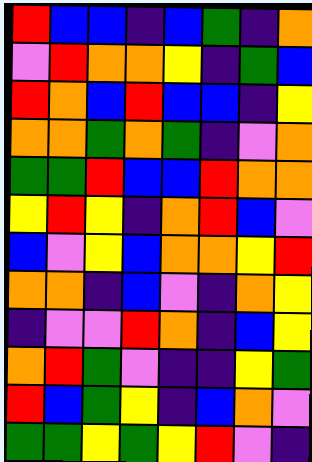[["red", "blue", "blue", "indigo", "blue", "green", "indigo", "orange"], ["violet", "red", "orange", "orange", "yellow", "indigo", "green", "blue"], ["red", "orange", "blue", "red", "blue", "blue", "indigo", "yellow"], ["orange", "orange", "green", "orange", "green", "indigo", "violet", "orange"], ["green", "green", "red", "blue", "blue", "red", "orange", "orange"], ["yellow", "red", "yellow", "indigo", "orange", "red", "blue", "violet"], ["blue", "violet", "yellow", "blue", "orange", "orange", "yellow", "red"], ["orange", "orange", "indigo", "blue", "violet", "indigo", "orange", "yellow"], ["indigo", "violet", "violet", "red", "orange", "indigo", "blue", "yellow"], ["orange", "red", "green", "violet", "indigo", "indigo", "yellow", "green"], ["red", "blue", "green", "yellow", "indigo", "blue", "orange", "violet"], ["green", "green", "yellow", "green", "yellow", "red", "violet", "indigo"]]